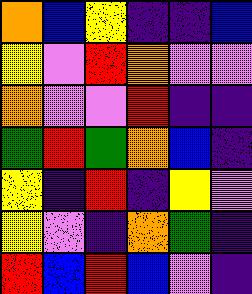[["orange", "blue", "yellow", "indigo", "indigo", "blue"], ["yellow", "violet", "red", "orange", "violet", "violet"], ["orange", "violet", "violet", "red", "indigo", "indigo"], ["green", "red", "green", "orange", "blue", "indigo"], ["yellow", "indigo", "red", "indigo", "yellow", "violet"], ["yellow", "violet", "indigo", "orange", "green", "indigo"], ["red", "blue", "red", "blue", "violet", "indigo"]]